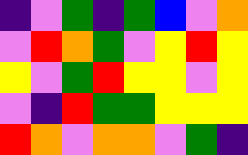[["indigo", "violet", "green", "indigo", "green", "blue", "violet", "orange"], ["violet", "red", "orange", "green", "violet", "yellow", "red", "yellow"], ["yellow", "violet", "green", "red", "yellow", "yellow", "violet", "yellow"], ["violet", "indigo", "red", "green", "green", "yellow", "yellow", "yellow"], ["red", "orange", "violet", "orange", "orange", "violet", "green", "indigo"]]